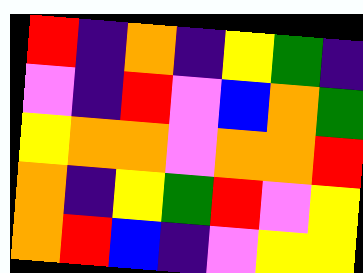[["red", "indigo", "orange", "indigo", "yellow", "green", "indigo"], ["violet", "indigo", "red", "violet", "blue", "orange", "green"], ["yellow", "orange", "orange", "violet", "orange", "orange", "red"], ["orange", "indigo", "yellow", "green", "red", "violet", "yellow"], ["orange", "red", "blue", "indigo", "violet", "yellow", "yellow"]]